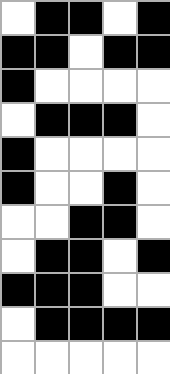[["white", "black", "black", "white", "black"], ["black", "black", "white", "black", "black"], ["black", "white", "white", "white", "white"], ["white", "black", "black", "black", "white"], ["black", "white", "white", "white", "white"], ["black", "white", "white", "black", "white"], ["white", "white", "black", "black", "white"], ["white", "black", "black", "white", "black"], ["black", "black", "black", "white", "white"], ["white", "black", "black", "black", "black"], ["white", "white", "white", "white", "white"]]